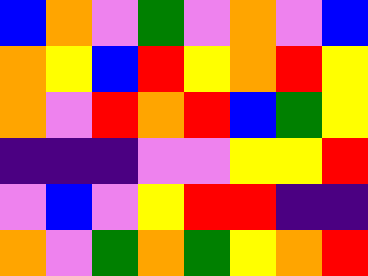[["blue", "orange", "violet", "green", "violet", "orange", "violet", "blue"], ["orange", "yellow", "blue", "red", "yellow", "orange", "red", "yellow"], ["orange", "violet", "red", "orange", "red", "blue", "green", "yellow"], ["indigo", "indigo", "indigo", "violet", "violet", "yellow", "yellow", "red"], ["violet", "blue", "violet", "yellow", "red", "red", "indigo", "indigo"], ["orange", "violet", "green", "orange", "green", "yellow", "orange", "red"]]